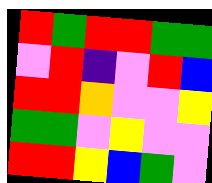[["red", "green", "red", "red", "green", "green"], ["violet", "red", "indigo", "violet", "red", "blue"], ["red", "red", "orange", "violet", "violet", "yellow"], ["green", "green", "violet", "yellow", "violet", "violet"], ["red", "red", "yellow", "blue", "green", "violet"]]